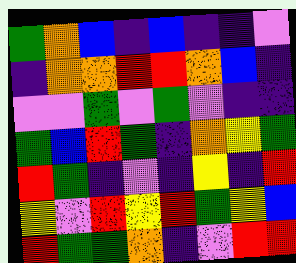[["green", "orange", "blue", "indigo", "blue", "indigo", "indigo", "violet"], ["indigo", "orange", "orange", "red", "red", "orange", "blue", "indigo"], ["violet", "violet", "green", "violet", "green", "violet", "indigo", "indigo"], ["green", "blue", "red", "green", "indigo", "orange", "yellow", "green"], ["red", "green", "indigo", "violet", "indigo", "yellow", "indigo", "red"], ["yellow", "violet", "red", "yellow", "red", "green", "yellow", "blue"], ["red", "green", "green", "orange", "indigo", "violet", "red", "red"]]